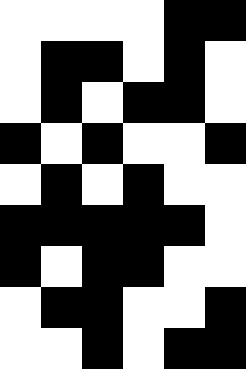[["white", "white", "white", "white", "black", "black"], ["white", "black", "black", "white", "black", "white"], ["white", "black", "white", "black", "black", "white"], ["black", "white", "black", "white", "white", "black"], ["white", "black", "white", "black", "white", "white"], ["black", "black", "black", "black", "black", "white"], ["black", "white", "black", "black", "white", "white"], ["white", "black", "black", "white", "white", "black"], ["white", "white", "black", "white", "black", "black"]]